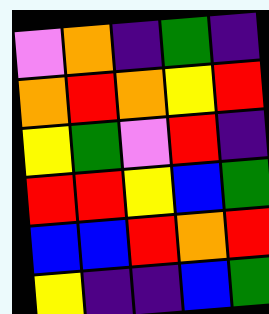[["violet", "orange", "indigo", "green", "indigo"], ["orange", "red", "orange", "yellow", "red"], ["yellow", "green", "violet", "red", "indigo"], ["red", "red", "yellow", "blue", "green"], ["blue", "blue", "red", "orange", "red"], ["yellow", "indigo", "indigo", "blue", "green"]]